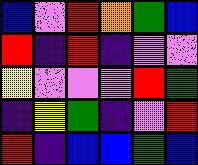[["blue", "violet", "red", "orange", "green", "blue"], ["red", "indigo", "red", "indigo", "violet", "violet"], ["yellow", "violet", "violet", "violet", "red", "green"], ["indigo", "yellow", "green", "indigo", "violet", "red"], ["red", "indigo", "blue", "blue", "green", "blue"]]